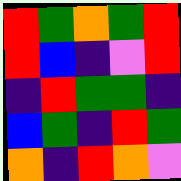[["red", "green", "orange", "green", "red"], ["red", "blue", "indigo", "violet", "red"], ["indigo", "red", "green", "green", "indigo"], ["blue", "green", "indigo", "red", "green"], ["orange", "indigo", "red", "orange", "violet"]]